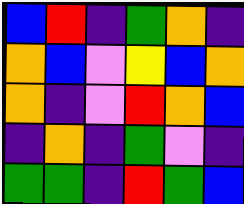[["blue", "red", "indigo", "green", "orange", "indigo"], ["orange", "blue", "violet", "yellow", "blue", "orange"], ["orange", "indigo", "violet", "red", "orange", "blue"], ["indigo", "orange", "indigo", "green", "violet", "indigo"], ["green", "green", "indigo", "red", "green", "blue"]]